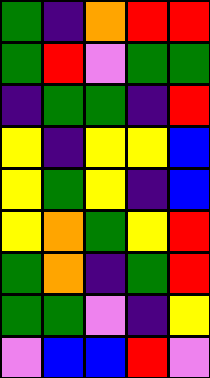[["green", "indigo", "orange", "red", "red"], ["green", "red", "violet", "green", "green"], ["indigo", "green", "green", "indigo", "red"], ["yellow", "indigo", "yellow", "yellow", "blue"], ["yellow", "green", "yellow", "indigo", "blue"], ["yellow", "orange", "green", "yellow", "red"], ["green", "orange", "indigo", "green", "red"], ["green", "green", "violet", "indigo", "yellow"], ["violet", "blue", "blue", "red", "violet"]]